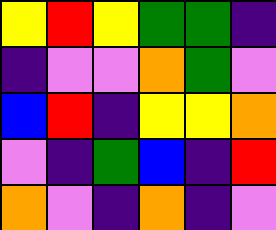[["yellow", "red", "yellow", "green", "green", "indigo"], ["indigo", "violet", "violet", "orange", "green", "violet"], ["blue", "red", "indigo", "yellow", "yellow", "orange"], ["violet", "indigo", "green", "blue", "indigo", "red"], ["orange", "violet", "indigo", "orange", "indigo", "violet"]]